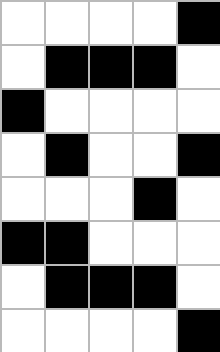[["white", "white", "white", "white", "black"], ["white", "black", "black", "black", "white"], ["black", "white", "white", "white", "white"], ["white", "black", "white", "white", "black"], ["white", "white", "white", "black", "white"], ["black", "black", "white", "white", "white"], ["white", "black", "black", "black", "white"], ["white", "white", "white", "white", "black"]]